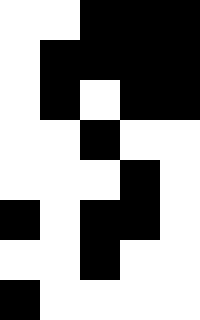[["white", "white", "black", "black", "black"], ["white", "black", "black", "black", "black"], ["white", "black", "white", "black", "black"], ["white", "white", "black", "white", "white"], ["white", "white", "white", "black", "white"], ["black", "white", "black", "black", "white"], ["white", "white", "black", "white", "white"], ["black", "white", "white", "white", "white"]]